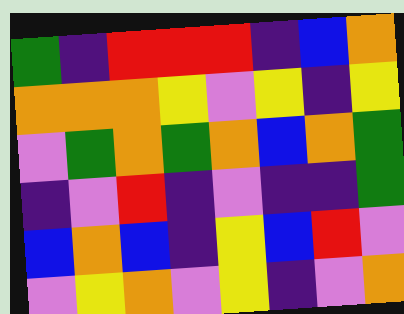[["green", "indigo", "red", "red", "red", "indigo", "blue", "orange"], ["orange", "orange", "orange", "yellow", "violet", "yellow", "indigo", "yellow"], ["violet", "green", "orange", "green", "orange", "blue", "orange", "green"], ["indigo", "violet", "red", "indigo", "violet", "indigo", "indigo", "green"], ["blue", "orange", "blue", "indigo", "yellow", "blue", "red", "violet"], ["violet", "yellow", "orange", "violet", "yellow", "indigo", "violet", "orange"]]